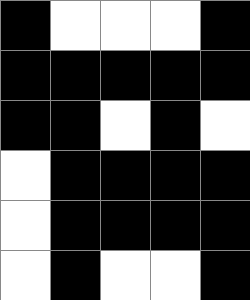[["black", "white", "white", "white", "black"], ["black", "black", "black", "black", "black"], ["black", "black", "white", "black", "white"], ["white", "black", "black", "black", "black"], ["white", "black", "black", "black", "black"], ["white", "black", "white", "white", "black"]]